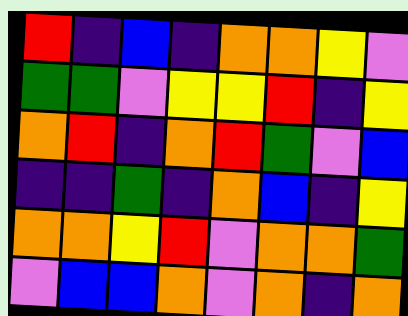[["red", "indigo", "blue", "indigo", "orange", "orange", "yellow", "violet"], ["green", "green", "violet", "yellow", "yellow", "red", "indigo", "yellow"], ["orange", "red", "indigo", "orange", "red", "green", "violet", "blue"], ["indigo", "indigo", "green", "indigo", "orange", "blue", "indigo", "yellow"], ["orange", "orange", "yellow", "red", "violet", "orange", "orange", "green"], ["violet", "blue", "blue", "orange", "violet", "orange", "indigo", "orange"]]